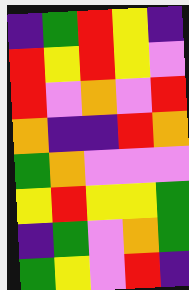[["indigo", "green", "red", "yellow", "indigo"], ["red", "yellow", "red", "yellow", "violet"], ["red", "violet", "orange", "violet", "red"], ["orange", "indigo", "indigo", "red", "orange"], ["green", "orange", "violet", "violet", "violet"], ["yellow", "red", "yellow", "yellow", "green"], ["indigo", "green", "violet", "orange", "green"], ["green", "yellow", "violet", "red", "indigo"]]